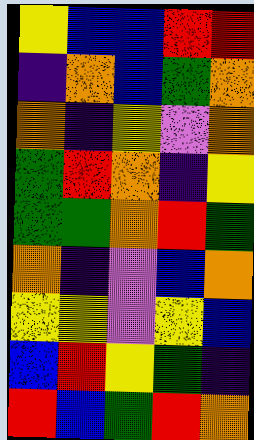[["yellow", "blue", "blue", "red", "red"], ["indigo", "orange", "blue", "green", "orange"], ["orange", "indigo", "yellow", "violet", "orange"], ["green", "red", "orange", "indigo", "yellow"], ["green", "green", "orange", "red", "green"], ["orange", "indigo", "violet", "blue", "orange"], ["yellow", "yellow", "violet", "yellow", "blue"], ["blue", "red", "yellow", "green", "indigo"], ["red", "blue", "green", "red", "orange"]]